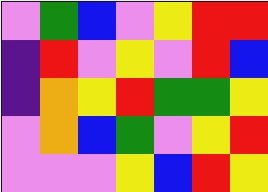[["violet", "green", "blue", "violet", "yellow", "red", "red"], ["indigo", "red", "violet", "yellow", "violet", "red", "blue"], ["indigo", "orange", "yellow", "red", "green", "green", "yellow"], ["violet", "orange", "blue", "green", "violet", "yellow", "red"], ["violet", "violet", "violet", "yellow", "blue", "red", "yellow"]]